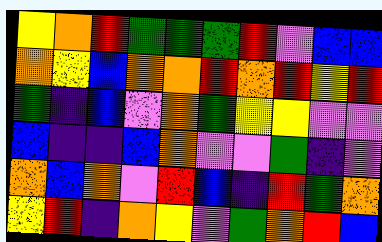[["yellow", "orange", "red", "green", "green", "green", "red", "violet", "blue", "blue"], ["orange", "yellow", "blue", "orange", "orange", "red", "orange", "red", "yellow", "red"], ["green", "indigo", "blue", "violet", "orange", "green", "yellow", "yellow", "violet", "violet"], ["blue", "indigo", "indigo", "blue", "orange", "violet", "violet", "green", "indigo", "violet"], ["orange", "blue", "orange", "violet", "red", "blue", "indigo", "red", "green", "orange"], ["yellow", "red", "indigo", "orange", "yellow", "violet", "green", "orange", "red", "blue"]]